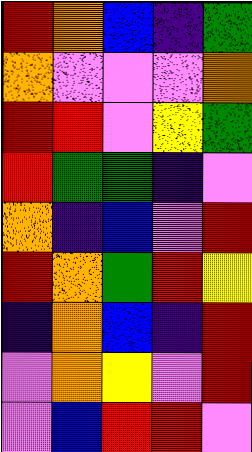[["red", "orange", "blue", "indigo", "green"], ["orange", "violet", "violet", "violet", "orange"], ["red", "red", "violet", "yellow", "green"], ["red", "green", "green", "indigo", "violet"], ["orange", "indigo", "blue", "violet", "red"], ["red", "orange", "green", "red", "yellow"], ["indigo", "orange", "blue", "indigo", "red"], ["violet", "orange", "yellow", "violet", "red"], ["violet", "blue", "red", "red", "violet"]]